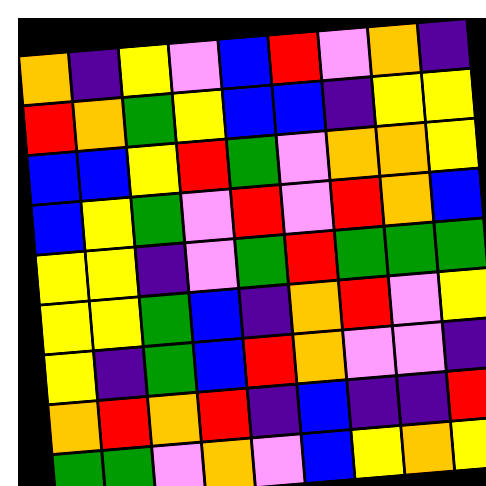[["orange", "indigo", "yellow", "violet", "blue", "red", "violet", "orange", "indigo"], ["red", "orange", "green", "yellow", "blue", "blue", "indigo", "yellow", "yellow"], ["blue", "blue", "yellow", "red", "green", "violet", "orange", "orange", "yellow"], ["blue", "yellow", "green", "violet", "red", "violet", "red", "orange", "blue"], ["yellow", "yellow", "indigo", "violet", "green", "red", "green", "green", "green"], ["yellow", "yellow", "green", "blue", "indigo", "orange", "red", "violet", "yellow"], ["yellow", "indigo", "green", "blue", "red", "orange", "violet", "violet", "indigo"], ["orange", "red", "orange", "red", "indigo", "blue", "indigo", "indigo", "red"], ["green", "green", "violet", "orange", "violet", "blue", "yellow", "orange", "yellow"]]